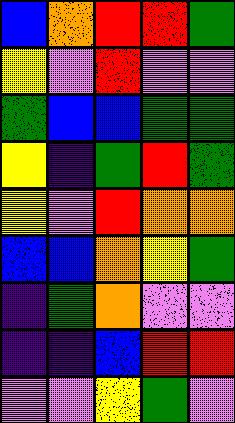[["blue", "orange", "red", "red", "green"], ["yellow", "violet", "red", "violet", "violet"], ["green", "blue", "blue", "green", "green"], ["yellow", "indigo", "green", "red", "green"], ["yellow", "violet", "red", "orange", "orange"], ["blue", "blue", "orange", "yellow", "green"], ["indigo", "green", "orange", "violet", "violet"], ["indigo", "indigo", "blue", "red", "red"], ["violet", "violet", "yellow", "green", "violet"]]